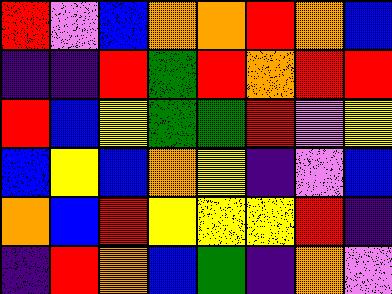[["red", "violet", "blue", "orange", "orange", "red", "orange", "blue"], ["indigo", "indigo", "red", "green", "red", "orange", "red", "red"], ["red", "blue", "yellow", "green", "green", "red", "violet", "yellow"], ["blue", "yellow", "blue", "orange", "yellow", "indigo", "violet", "blue"], ["orange", "blue", "red", "yellow", "yellow", "yellow", "red", "indigo"], ["indigo", "red", "orange", "blue", "green", "indigo", "orange", "violet"]]